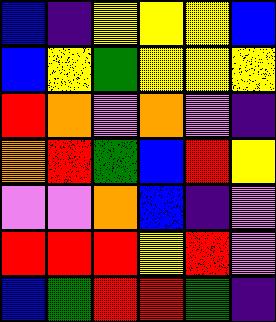[["blue", "indigo", "yellow", "yellow", "yellow", "blue"], ["blue", "yellow", "green", "yellow", "yellow", "yellow"], ["red", "orange", "violet", "orange", "violet", "indigo"], ["orange", "red", "green", "blue", "red", "yellow"], ["violet", "violet", "orange", "blue", "indigo", "violet"], ["red", "red", "red", "yellow", "red", "violet"], ["blue", "green", "red", "red", "green", "indigo"]]